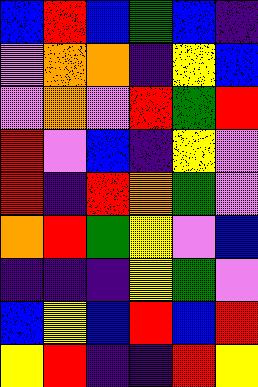[["blue", "red", "blue", "green", "blue", "indigo"], ["violet", "orange", "orange", "indigo", "yellow", "blue"], ["violet", "orange", "violet", "red", "green", "red"], ["red", "violet", "blue", "indigo", "yellow", "violet"], ["red", "indigo", "red", "orange", "green", "violet"], ["orange", "red", "green", "yellow", "violet", "blue"], ["indigo", "indigo", "indigo", "yellow", "green", "violet"], ["blue", "yellow", "blue", "red", "blue", "red"], ["yellow", "red", "indigo", "indigo", "red", "yellow"]]